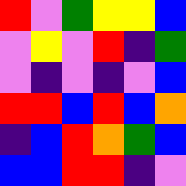[["red", "violet", "green", "yellow", "yellow", "blue"], ["violet", "yellow", "violet", "red", "indigo", "green"], ["violet", "indigo", "violet", "indigo", "violet", "blue"], ["red", "red", "blue", "red", "blue", "orange"], ["indigo", "blue", "red", "orange", "green", "blue"], ["blue", "blue", "red", "red", "indigo", "violet"]]